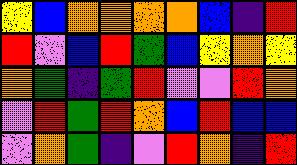[["yellow", "blue", "orange", "orange", "orange", "orange", "blue", "indigo", "red"], ["red", "violet", "blue", "red", "green", "blue", "yellow", "orange", "yellow"], ["orange", "green", "indigo", "green", "red", "violet", "violet", "red", "orange"], ["violet", "red", "green", "red", "orange", "blue", "red", "blue", "blue"], ["violet", "orange", "green", "indigo", "violet", "red", "orange", "indigo", "red"]]